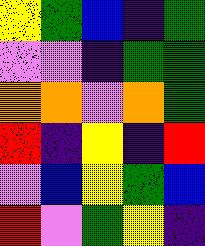[["yellow", "green", "blue", "indigo", "green"], ["violet", "violet", "indigo", "green", "green"], ["orange", "orange", "violet", "orange", "green"], ["red", "indigo", "yellow", "indigo", "red"], ["violet", "blue", "yellow", "green", "blue"], ["red", "violet", "green", "yellow", "indigo"]]